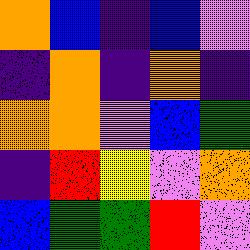[["orange", "blue", "indigo", "blue", "violet"], ["indigo", "orange", "indigo", "orange", "indigo"], ["orange", "orange", "violet", "blue", "green"], ["indigo", "red", "yellow", "violet", "orange"], ["blue", "green", "green", "red", "violet"]]